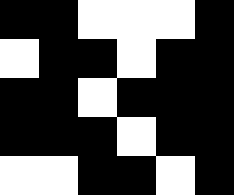[["black", "black", "white", "white", "white", "black"], ["white", "black", "black", "white", "black", "black"], ["black", "black", "white", "black", "black", "black"], ["black", "black", "black", "white", "black", "black"], ["white", "white", "black", "black", "white", "black"]]